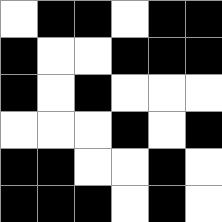[["white", "black", "black", "white", "black", "black"], ["black", "white", "white", "black", "black", "black"], ["black", "white", "black", "white", "white", "white"], ["white", "white", "white", "black", "white", "black"], ["black", "black", "white", "white", "black", "white"], ["black", "black", "black", "white", "black", "white"]]